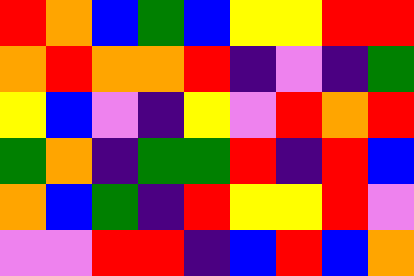[["red", "orange", "blue", "green", "blue", "yellow", "yellow", "red", "red"], ["orange", "red", "orange", "orange", "red", "indigo", "violet", "indigo", "green"], ["yellow", "blue", "violet", "indigo", "yellow", "violet", "red", "orange", "red"], ["green", "orange", "indigo", "green", "green", "red", "indigo", "red", "blue"], ["orange", "blue", "green", "indigo", "red", "yellow", "yellow", "red", "violet"], ["violet", "violet", "red", "red", "indigo", "blue", "red", "blue", "orange"]]